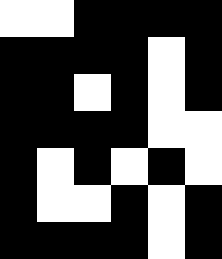[["white", "white", "black", "black", "black", "black"], ["black", "black", "black", "black", "white", "black"], ["black", "black", "white", "black", "white", "black"], ["black", "black", "black", "black", "white", "white"], ["black", "white", "black", "white", "black", "white"], ["black", "white", "white", "black", "white", "black"], ["black", "black", "black", "black", "white", "black"]]